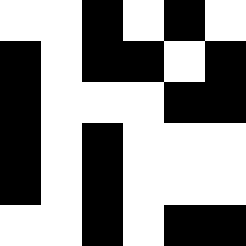[["white", "white", "black", "white", "black", "white"], ["black", "white", "black", "black", "white", "black"], ["black", "white", "white", "white", "black", "black"], ["black", "white", "black", "white", "white", "white"], ["black", "white", "black", "white", "white", "white"], ["white", "white", "black", "white", "black", "black"]]